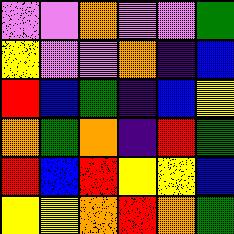[["violet", "violet", "orange", "violet", "violet", "green"], ["yellow", "violet", "violet", "orange", "indigo", "blue"], ["red", "blue", "green", "indigo", "blue", "yellow"], ["orange", "green", "orange", "indigo", "red", "green"], ["red", "blue", "red", "yellow", "yellow", "blue"], ["yellow", "yellow", "orange", "red", "orange", "green"]]